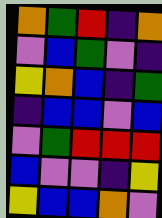[["orange", "green", "red", "indigo", "orange"], ["violet", "blue", "green", "violet", "indigo"], ["yellow", "orange", "blue", "indigo", "green"], ["indigo", "blue", "blue", "violet", "blue"], ["violet", "green", "red", "red", "red"], ["blue", "violet", "violet", "indigo", "yellow"], ["yellow", "blue", "blue", "orange", "violet"]]